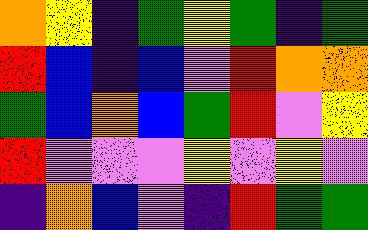[["orange", "yellow", "indigo", "green", "yellow", "green", "indigo", "green"], ["red", "blue", "indigo", "blue", "violet", "red", "orange", "orange"], ["green", "blue", "orange", "blue", "green", "red", "violet", "yellow"], ["red", "violet", "violet", "violet", "yellow", "violet", "yellow", "violet"], ["indigo", "orange", "blue", "violet", "indigo", "red", "green", "green"]]